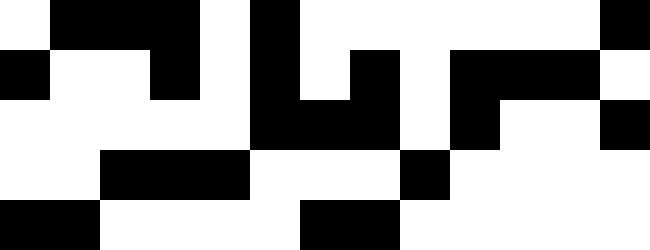[["white", "black", "black", "black", "white", "black", "white", "white", "white", "white", "white", "white", "black"], ["black", "white", "white", "black", "white", "black", "white", "black", "white", "black", "black", "black", "white"], ["white", "white", "white", "white", "white", "black", "black", "black", "white", "black", "white", "white", "black"], ["white", "white", "black", "black", "black", "white", "white", "white", "black", "white", "white", "white", "white"], ["black", "black", "white", "white", "white", "white", "black", "black", "white", "white", "white", "white", "white"]]